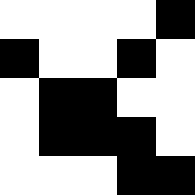[["white", "white", "white", "white", "black"], ["black", "white", "white", "black", "white"], ["white", "black", "black", "white", "white"], ["white", "black", "black", "black", "white"], ["white", "white", "white", "black", "black"]]